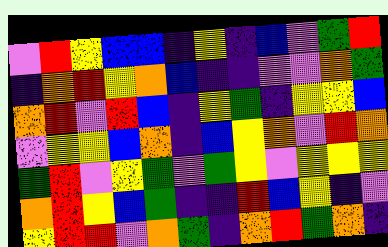[["violet", "red", "yellow", "blue", "blue", "indigo", "yellow", "indigo", "blue", "violet", "green", "red"], ["indigo", "orange", "red", "yellow", "orange", "blue", "indigo", "indigo", "violet", "violet", "orange", "green"], ["orange", "red", "violet", "red", "blue", "indigo", "yellow", "green", "indigo", "yellow", "yellow", "blue"], ["violet", "yellow", "yellow", "blue", "orange", "indigo", "blue", "yellow", "orange", "violet", "red", "orange"], ["green", "red", "violet", "yellow", "green", "violet", "green", "yellow", "violet", "yellow", "yellow", "yellow"], ["orange", "red", "yellow", "blue", "green", "indigo", "indigo", "red", "blue", "yellow", "indigo", "violet"], ["yellow", "red", "red", "violet", "orange", "green", "indigo", "orange", "red", "green", "orange", "indigo"]]